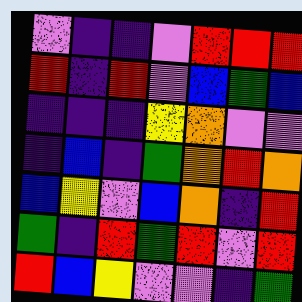[["violet", "indigo", "indigo", "violet", "red", "red", "red"], ["red", "indigo", "red", "violet", "blue", "green", "blue"], ["indigo", "indigo", "indigo", "yellow", "orange", "violet", "violet"], ["indigo", "blue", "indigo", "green", "orange", "red", "orange"], ["blue", "yellow", "violet", "blue", "orange", "indigo", "red"], ["green", "indigo", "red", "green", "red", "violet", "red"], ["red", "blue", "yellow", "violet", "violet", "indigo", "green"]]